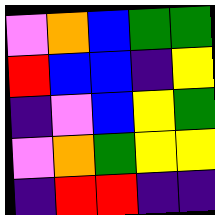[["violet", "orange", "blue", "green", "green"], ["red", "blue", "blue", "indigo", "yellow"], ["indigo", "violet", "blue", "yellow", "green"], ["violet", "orange", "green", "yellow", "yellow"], ["indigo", "red", "red", "indigo", "indigo"]]